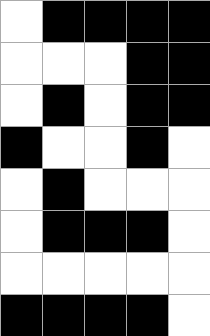[["white", "black", "black", "black", "black"], ["white", "white", "white", "black", "black"], ["white", "black", "white", "black", "black"], ["black", "white", "white", "black", "white"], ["white", "black", "white", "white", "white"], ["white", "black", "black", "black", "white"], ["white", "white", "white", "white", "white"], ["black", "black", "black", "black", "white"]]